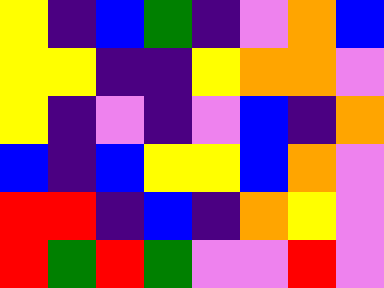[["yellow", "indigo", "blue", "green", "indigo", "violet", "orange", "blue"], ["yellow", "yellow", "indigo", "indigo", "yellow", "orange", "orange", "violet"], ["yellow", "indigo", "violet", "indigo", "violet", "blue", "indigo", "orange"], ["blue", "indigo", "blue", "yellow", "yellow", "blue", "orange", "violet"], ["red", "red", "indigo", "blue", "indigo", "orange", "yellow", "violet"], ["red", "green", "red", "green", "violet", "violet", "red", "violet"]]